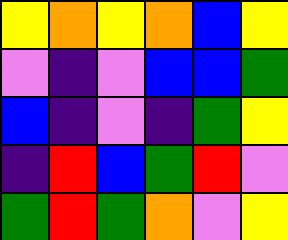[["yellow", "orange", "yellow", "orange", "blue", "yellow"], ["violet", "indigo", "violet", "blue", "blue", "green"], ["blue", "indigo", "violet", "indigo", "green", "yellow"], ["indigo", "red", "blue", "green", "red", "violet"], ["green", "red", "green", "orange", "violet", "yellow"]]